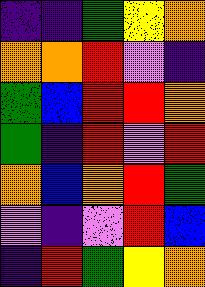[["indigo", "indigo", "green", "yellow", "orange"], ["orange", "orange", "red", "violet", "indigo"], ["green", "blue", "red", "red", "orange"], ["green", "indigo", "red", "violet", "red"], ["orange", "blue", "orange", "red", "green"], ["violet", "indigo", "violet", "red", "blue"], ["indigo", "red", "green", "yellow", "orange"]]